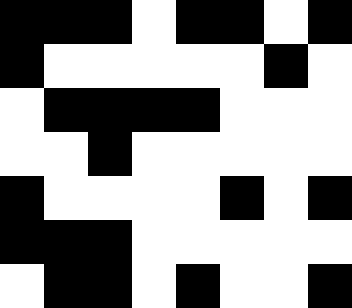[["black", "black", "black", "white", "black", "black", "white", "black"], ["black", "white", "white", "white", "white", "white", "black", "white"], ["white", "black", "black", "black", "black", "white", "white", "white"], ["white", "white", "black", "white", "white", "white", "white", "white"], ["black", "white", "white", "white", "white", "black", "white", "black"], ["black", "black", "black", "white", "white", "white", "white", "white"], ["white", "black", "black", "white", "black", "white", "white", "black"]]